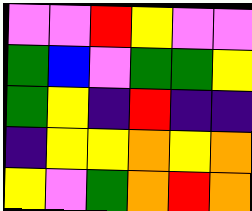[["violet", "violet", "red", "yellow", "violet", "violet"], ["green", "blue", "violet", "green", "green", "yellow"], ["green", "yellow", "indigo", "red", "indigo", "indigo"], ["indigo", "yellow", "yellow", "orange", "yellow", "orange"], ["yellow", "violet", "green", "orange", "red", "orange"]]